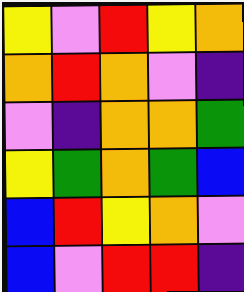[["yellow", "violet", "red", "yellow", "orange"], ["orange", "red", "orange", "violet", "indigo"], ["violet", "indigo", "orange", "orange", "green"], ["yellow", "green", "orange", "green", "blue"], ["blue", "red", "yellow", "orange", "violet"], ["blue", "violet", "red", "red", "indigo"]]